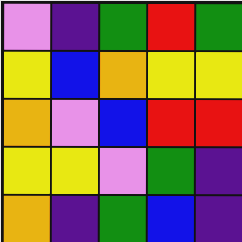[["violet", "indigo", "green", "red", "green"], ["yellow", "blue", "orange", "yellow", "yellow"], ["orange", "violet", "blue", "red", "red"], ["yellow", "yellow", "violet", "green", "indigo"], ["orange", "indigo", "green", "blue", "indigo"]]